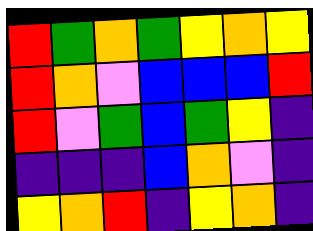[["red", "green", "orange", "green", "yellow", "orange", "yellow"], ["red", "orange", "violet", "blue", "blue", "blue", "red"], ["red", "violet", "green", "blue", "green", "yellow", "indigo"], ["indigo", "indigo", "indigo", "blue", "orange", "violet", "indigo"], ["yellow", "orange", "red", "indigo", "yellow", "orange", "indigo"]]